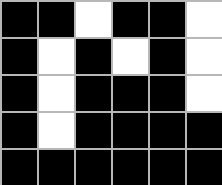[["black", "black", "white", "black", "black", "white"], ["black", "white", "black", "white", "black", "white"], ["black", "white", "black", "black", "black", "white"], ["black", "white", "black", "black", "black", "black"], ["black", "black", "black", "black", "black", "black"]]